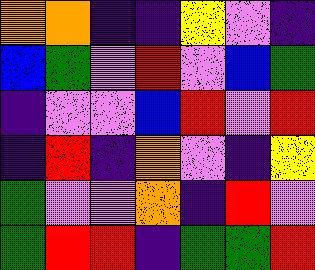[["orange", "orange", "indigo", "indigo", "yellow", "violet", "indigo"], ["blue", "green", "violet", "red", "violet", "blue", "green"], ["indigo", "violet", "violet", "blue", "red", "violet", "red"], ["indigo", "red", "indigo", "orange", "violet", "indigo", "yellow"], ["green", "violet", "violet", "orange", "indigo", "red", "violet"], ["green", "red", "red", "indigo", "green", "green", "red"]]